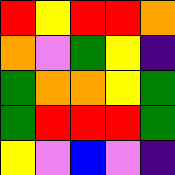[["red", "yellow", "red", "red", "orange"], ["orange", "violet", "green", "yellow", "indigo"], ["green", "orange", "orange", "yellow", "green"], ["green", "red", "red", "red", "green"], ["yellow", "violet", "blue", "violet", "indigo"]]